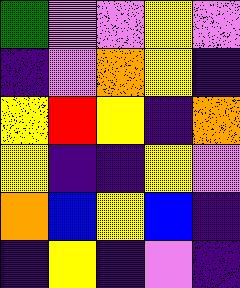[["green", "violet", "violet", "yellow", "violet"], ["indigo", "violet", "orange", "yellow", "indigo"], ["yellow", "red", "yellow", "indigo", "orange"], ["yellow", "indigo", "indigo", "yellow", "violet"], ["orange", "blue", "yellow", "blue", "indigo"], ["indigo", "yellow", "indigo", "violet", "indigo"]]